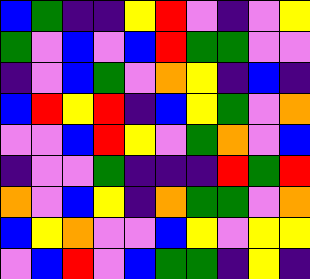[["blue", "green", "indigo", "indigo", "yellow", "red", "violet", "indigo", "violet", "yellow"], ["green", "violet", "blue", "violet", "blue", "red", "green", "green", "violet", "violet"], ["indigo", "violet", "blue", "green", "violet", "orange", "yellow", "indigo", "blue", "indigo"], ["blue", "red", "yellow", "red", "indigo", "blue", "yellow", "green", "violet", "orange"], ["violet", "violet", "blue", "red", "yellow", "violet", "green", "orange", "violet", "blue"], ["indigo", "violet", "violet", "green", "indigo", "indigo", "indigo", "red", "green", "red"], ["orange", "violet", "blue", "yellow", "indigo", "orange", "green", "green", "violet", "orange"], ["blue", "yellow", "orange", "violet", "violet", "blue", "yellow", "violet", "yellow", "yellow"], ["violet", "blue", "red", "violet", "blue", "green", "green", "indigo", "yellow", "indigo"]]